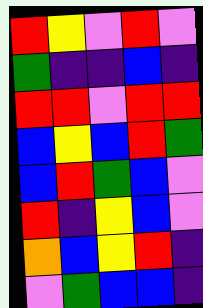[["red", "yellow", "violet", "red", "violet"], ["green", "indigo", "indigo", "blue", "indigo"], ["red", "red", "violet", "red", "red"], ["blue", "yellow", "blue", "red", "green"], ["blue", "red", "green", "blue", "violet"], ["red", "indigo", "yellow", "blue", "violet"], ["orange", "blue", "yellow", "red", "indigo"], ["violet", "green", "blue", "blue", "indigo"]]